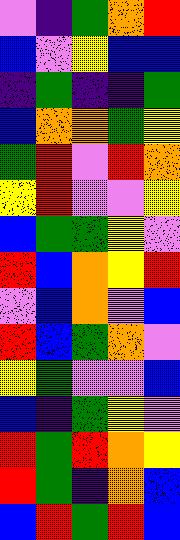[["violet", "indigo", "green", "orange", "red"], ["blue", "violet", "yellow", "blue", "blue"], ["indigo", "green", "indigo", "indigo", "green"], ["blue", "orange", "orange", "green", "yellow"], ["green", "red", "violet", "red", "orange"], ["yellow", "red", "violet", "violet", "yellow"], ["blue", "green", "green", "yellow", "violet"], ["red", "blue", "orange", "yellow", "red"], ["violet", "blue", "orange", "violet", "blue"], ["red", "blue", "green", "orange", "violet"], ["yellow", "green", "violet", "violet", "blue"], ["blue", "indigo", "green", "yellow", "violet"], ["red", "green", "red", "orange", "yellow"], ["red", "green", "indigo", "orange", "blue"], ["blue", "red", "green", "red", "blue"]]